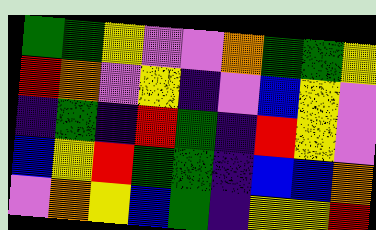[["green", "green", "yellow", "violet", "violet", "orange", "green", "green", "yellow"], ["red", "orange", "violet", "yellow", "indigo", "violet", "blue", "yellow", "violet"], ["indigo", "green", "indigo", "red", "green", "indigo", "red", "yellow", "violet"], ["blue", "yellow", "red", "green", "green", "indigo", "blue", "blue", "orange"], ["violet", "orange", "yellow", "blue", "green", "indigo", "yellow", "yellow", "red"]]